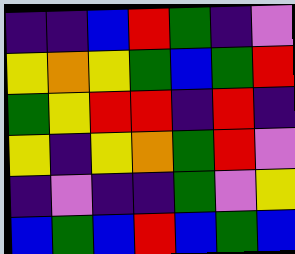[["indigo", "indigo", "blue", "red", "green", "indigo", "violet"], ["yellow", "orange", "yellow", "green", "blue", "green", "red"], ["green", "yellow", "red", "red", "indigo", "red", "indigo"], ["yellow", "indigo", "yellow", "orange", "green", "red", "violet"], ["indigo", "violet", "indigo", "indigo", "green", "violet", "yellow"], ["blue", "green", "blue", "red", "blue", "green", "blue"]]